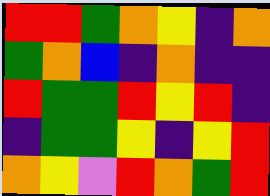[["red", "red", "green", "orange", "yellow", "indigo", "orange"], ["green", "orange", "blue", "indigo", "orange", "indigo", "indigo"], ["red", "green", "green", "red", "yellow", "red", "indigo"], ["indigo", "green", "green", "yellow", "indigo", "yellow", "red"], ["orange", "yellow", "violet", "red", "orange", "green", "red"]]